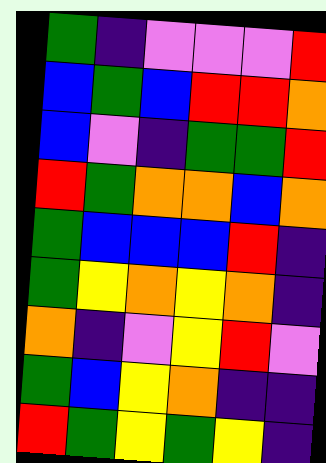[["green", "indigo", "violet", "violet", "violet", "red"], ["blue", "green", "blue", "red", "red", "orange"], ["blue", "violet", "indigo", "green", "green", "red"], ["red", "green", "orange", "orange", "blue", "orange"], ["green", "blue", "blue", "blue", "red", "indigo"], ["green", "yellow", "orange", "yellow", "orange", "indigo"], ["orange", "indigo", "violet", "yellow", "red", "violet"], ["green", "blue", "yellow", "orange", "indigo", "indigo"], ["red", "green", "yellow", "green", "yellow", "indigo"]]